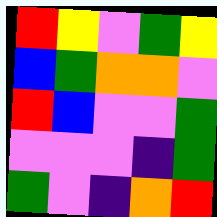[["red", "yellow", "violet", "green", "yellow"], ["blue", "green", "orange", "orange", "violet"], ["red", "blue", "violet", "violet", "green"], ["violet", "violet", "violet", "indigo", "green"], ["green", "violet", "indigo", "orange", "red"]]